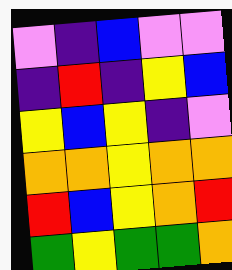[["violet", "indigo", "blue", "violet", "violet"], ["indigo", "red", "indigo", "yellow", "blue"], ["yellow", "blue", "yellow", "indigo", "violet"], ["orange", "orange", "yellow", "orange", "orange"], ["red", "blue", "yellow", "orange", "red"], ["green", "yellow", "green", "green", "orange"]]